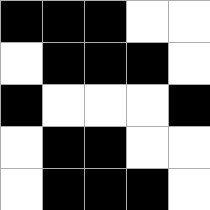[["black", "black", "black", "white", "white"], ["white", "black", "black", "black", "white"], ["black", "white", "white", "white", "black"], ["white", "black", "black", "white", "white"], ["white", "black", "black", "black", "white"]]